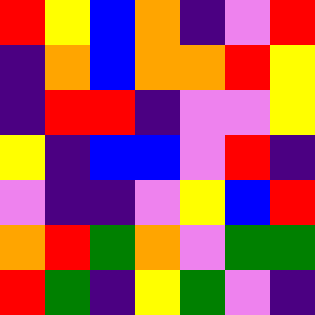[["red", "yellow", "blue", "orange", "indigo", "violet", "red"], ["indigo", "orange", "blue", "orange", "orange", "red", "yellow"], ["indigo", "red", "red", "indigo", "violet", "violet", "yellow"], ["yellow", "indigo", "blue", "blue", "violet", "red", "indigo"], ["violet", "indigo", "indigo", "violet", "yellow", "blue", "red"], ["orange", "red", "green", "orange", "violet", "green", "green"], ["red", "green", "indigo", "yellow", "green", "violet", "indigo"]]